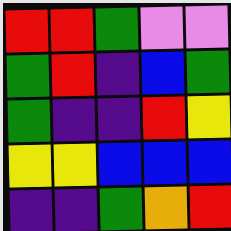[["red", "red", "green", "violet", "violet"], ["green", "red", "indigo", "blue", "green"], ["green", "indigo", "indigo", "red", "yellow"], ["yellow", "yellow", "blue", "blue", "blue"], ["indigo", "indigo", "green", "orange", "red"]]